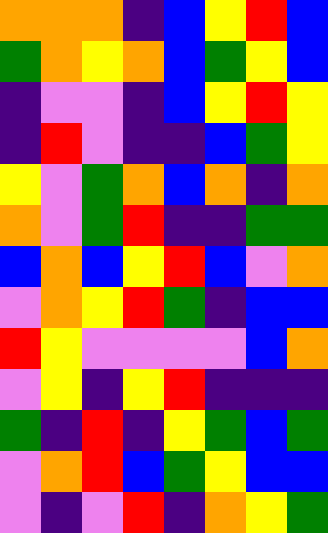[["orange", "orange", "orange", "indigo", "blue", "yellow", "red", "blue"], ["green", "orange", "yellow", "orange", "blue", "green", "yellow", "blue"], ["indigo", "violet", "violet", "indigo", "blue", "yellow", "red", "yellow"], ["indigo", "red", "violet", "indigo", "indigo", "blue", "green", "yellow"], ["yellow", "violet", "green", "orange", "blue", "orange", "indigo", "orange"], ["orange", "violet", "green", "red", "indigo", "indigo", "green", "green"], ["blue", "orange", "blue", "yellow", "red", "blue", "violet", "orange"], ["violet", "orange", "yellow", "red", "green", "indigo", "blue", "blue"], ["red", "yellow", "violet", "violet", "violet", "violet", "blue", "orange"], ["violet", "yellow", "indigo", "yellow", "red", "indigo", "indigo", "indigo"], ["green", "indigo", "red", "indigo", "yellow", "green", "blue", "green"], ["violet", "orange", "red", "blue", "green", "yellow", "blue", "blue"], ["violet", "indigo", "violet", "red", "indigo", "orange", "yellow", "green"]]